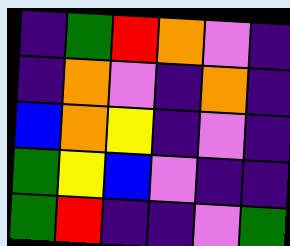[["indigo", "green", "red", "orange", "violet", "indigo"], ["indigo", "orange", "violet", "indigo", "orange", "indigo"], ["blue", "orange", "yellow", "indigo", "violet", "indigo"], ["green", "yellow", "blue", "violet", "indigo", "indigo"], ["green", "red", "indigo", "indigo", "violet", "green"]]